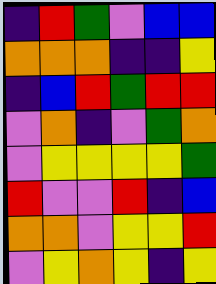[["indigo", "red", "green", "violet", "blue", "blue"], ["orange", "orange", "orange", "indigo", "indigo", "yellow"], ["indigo", "blue", "red", "green", "red", "red"], ["violet", "orange", "indigo", "violet", "green", "orange"], ["violet", "yellow", "yellow", "yellow", "yellow", "green"], ["red", "violet", "violet", "red", "indigo", "blue"], ["orange", "orange", "violet", "yellow", "yellow", "red"], ["violet", "yellow", "orange", "yellow", "indigo", "yellow"]]